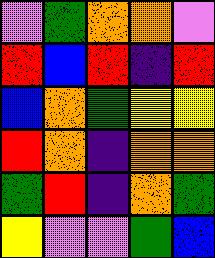[["violet", "green", "orange", "orange", "violet"], ["red", "blue", "red", "indigo", "red"], ["blue", "orange", "green", "yellow", "yellow"], ["red", "orange", "indigo", "orange", "orange"], ["green", "red", "indigo", "orange", "green"], ["yellow", "violet", "violet", "green", "blue"]]